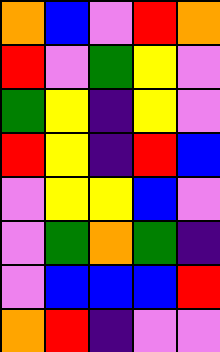[["orange", "blue", "violet", "red", "orange"], ["red", "violet", "green", "yellow", "violet"], ["green", "yellow", "indigo", "yellow", "violet"], ["red", "yellow", "indigo", "red", "blue"], ["violet", "yellow", "yellow", "blue", "violet"], ["violet", "green", "orange", "green", "indigo"], ["violet", "blue", "blue", "blue", "red"], ["orange", "red", "indigo", "violet", "violet"]]